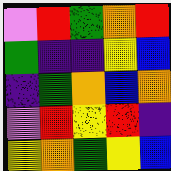[["violet", "red", "green", "orange", "red"], ["green", "indigo", "indigo", "yellow", "blue"], ["indigo", "green", "orange", "blue", "orange"], ["violet", "red", "yellow", "red", "indigo"], ["yellow", "orange", "green", "yellow", "blue"]]